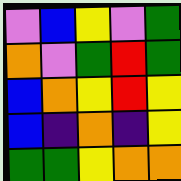[["violet", "blue", "yellow", "violet", "green"], ["orange", "violet", "green", "red", "green"], ["blue", "orange", "yellow", "red", "yellow"], ["blue", "indigo", "orange", "indigo", "yellow"], ["green", "green", "yellow", "orange", "orange"]]